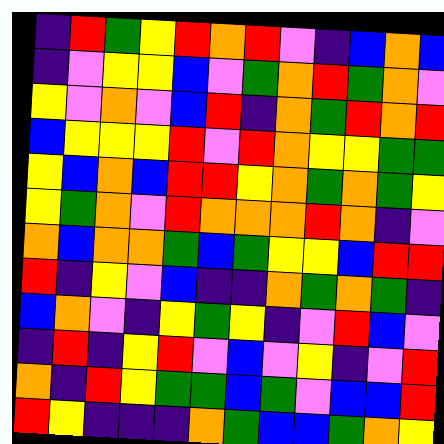[["indigo", "red", "green", "yellow", "red", "orange", "red", "violet", "indigo", "blue", "orange", "blue"], ["indigo", "violet", "yellow", "yellow", "blue", "violet", "green", "orange", "red", "green", "orange", "violet"], ["yellow", "violet", "orange", "violet", "blue", "red", "indigo", "orange", "green", "red", "orange", "red"], ["blue", "yellow", "yellow", "yellow", "red", "violet", "red", "orange", "yellow", "yellow", "green", "green"], ["yellow", "blue", "orange", "blue", "red", "red", "yellow", "orange", "green", "orange", "green", "yellow"], ["yellow", "green", "orange", "violet", "red", "orange", "orange", "orange", "red", "orange", "indigo", "violet"], ["orange", "blue", "orange", "orange", "green", "blue", "green", "yellow", "yellow", "blue", "red", "red"], ["red", "indigo", "yellow", "violet", "blue", "indigo", "indigo", "orange", "green", "orange", "green", "indigo"], ["blue", "orange", "violet", "indigo", "yellow", "green", "yellow", "indigo", "violet", "red", "blue", "violet"], ["indigo", "red", "indigo", "yellow", "red", "violet", "blue", "violet", "yellow", "indigo", "violet", "red"], ["orange", "indigo", "red", "yellow", "green", "green", "blue", "green", "violet", "blue", "blue", "red"], ["red", "yellow", "indigo", "indigo", "indigo", "orange", "green", "blue", "blue", "green", "orange", "yellow"]]